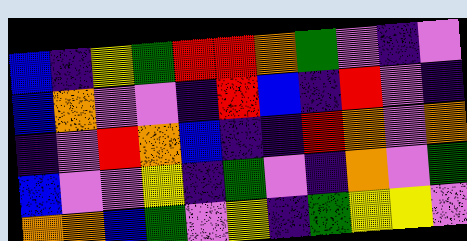[["blue", "indigo", "yellow", "green", "red", "red", "orange", "green", "violet", "indigo", "violet"], ["blue", "orange", "violet", "violet", "indigo", "red", "blue", "indigo", "red", "violet", "indigo"], ["indigo", "violet", "red", "orange", "blue", "indigo", "indigo", "red", "orange", "violet", "orange"], ["blue", "violet", "violet", "yellow", "indigo", "green", "violet", "indigo", "orange", "violet", "green"], ["orange", "orange", "blue", "green", "violet", "yellow", "indigo", "green", "yellow", "yellow", "violet"]]